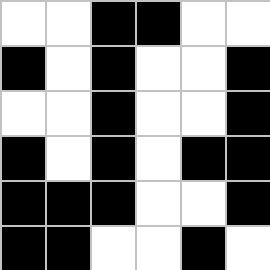[["white", "white", "black", "black", "white", "white"], ["black", "white", "black", "white", "white", "black"], ["white", "white", "black", "white", "white", "black"], ["black", "white", "black", "white", "black", "black"], ["black", "black", "black", "white", "white", "black"], ["black", "black", "white", "white", "black", "white"]]